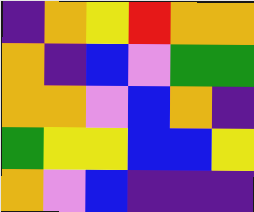[["indigo", "orange", "yellow", "red", "orange", "orange"], ["orange", "indigo", "blue", "violet", "green", "green"], ["orange", "orange", "violet", "blue", "orange", "indigo"], ["green", "yellow", "yellow", "blue", "blue", "yellow"], ["orange", "violet", "blue", "indigo", "indigo", "indigo"]]